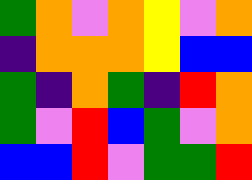[["green", "orange", "violet", "orange", "yellow", "violet", "orange"], ["indigo", "orange", "orange", "orange", "yellow", "blue", "blue"], ["green", "indigo", "orange", "green", "indigo", "red", "orange"], ["green", "violet", "red", "blue", "green", "violet", "orange"], ["blue", "blue", "red", "violet", "green", "green", "red"]]